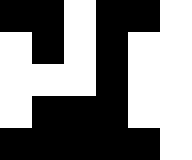[["black", "black", "white", "black", "black", "white"], ["white", "black", "white", "black", "white", "white"], ["white", "white", "white", "black", "white", "white"], ["white", "black", "black", "black", "white", "white"], ["black", "black", "black", "black", "black", "white"]]